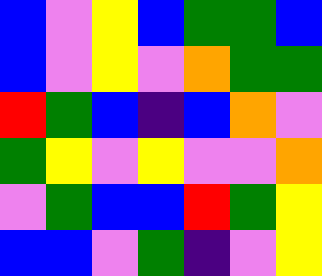[["blue", "violet", "yellow", "blue", "green", "green", "blue"], ["blue", "violet", "yellow", "violet", "orange", "green", "green"], ["red", "green", "blue", "indigo", "blue", "orange", "violet"], ["green", "yellow", "violet", "yellow", "violet", "violet", "orange"], ["violet", "green", "blue", "blue", "red", "green", "yellow"], ["blue", "blue", "violet", "green", "indigo", "violet", "yellow"]]